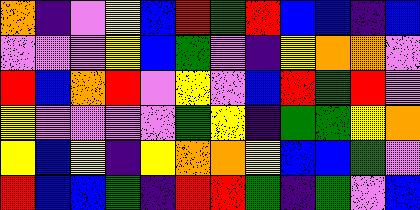[["orange", "indigo", "violet", "yellow", "blue", "red", "green", "red", "blue", "blue", "indigo", "blue"], ["violet", "violet", "violet", "yellow", "blue", "green", "violet", "indigo", "yellow", "orange", "orange", "violet"], ["red", "blue", "orange", "red", "violet", "yellow", "violet", "blue", "red", "green", "red", "violet"], ["yellow", "violet", "violet", "violet", "violet", "green", "yellow", "indigo", "green", "green", "yellow", "orange"], ["yellow", "blue", "yellow", "indigo", "yellow", "orange", "orange", "yellow", "blue", "blue", "green", "violet"], ["red", "blue", "blue", "green", "indigo", "red", "red", "green", "indigo", "green", "violet", "blue"]]